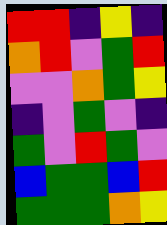[["red", "red", "indigo", "yellow", "indigo"], ["orange", "red", "violet", "green", "red"], ["violet", "violet", "orange", "green", "yellow"], ["indigo", "violet", "green", "violet", "indigo"], ["green", "violet", "red", "green", "violet"], ["blue", "green", "green", "blue", "red"], ["green", "green", "green", "orange", "yellow"]]